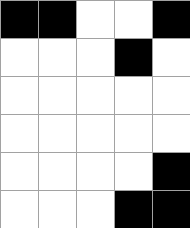[["black", "black", "white", "white", "black"], ["white", "white", "white", "black", "white"], ["white", "white", "white", "white", "white"], ["white", "white", "white", "white", "white"], ["white", "white", "white", "white", "black"], ["white", "white", "white", "black", "black"]]